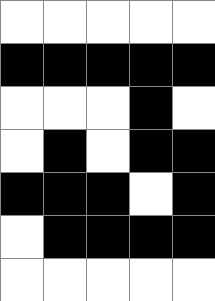[["white", "white", "white", "white", "white"], ["black", "black", "black", "black", "black"], ["white", "white", "white", "black", "white"], ["white", "black", "white", "black", "black"], ["black", "black", "black", "white", "black"], ["white", "black", "black", "black", "black"], ["white", "white", "white", "white", "white"]]